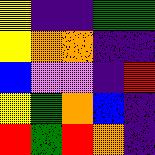[["yellow", "indigo", "indigo", "green", "green"], ["yellow", "orange", "orange", "indigo", "indigo"], ["blue", "violet", "violet", "indigo", "red"], ["yellow", "green", "orange", "blue", "indigo"], ["red", "green", "red", "orange", "indigo"]]